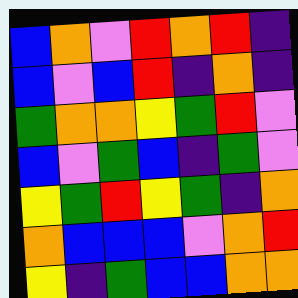[["blue", "orange", "violet", "red", "orange", "red", "indigo"], ["blue", "violet", "blue", "red", "indigo", "orange", "indigo"], ["green", "orange", "orange", "yellow", "green", "red", "violet"], ["blue", "violet", "green", "blue", "indigo", "green", "violet"], ["yellow", "green", "red", "yellow", "green", "indigo", "orange"], ["orange", "blue", "blue", "blue", "violet", "orange", "red"], ["yellow", "indigo", "green", "blue", "blue", "orange", "orange"]]